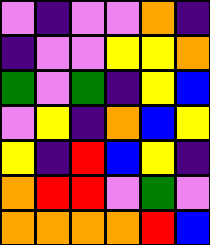[["violet", "indigo", "violet", "violet", "orange", "indigo"], ["indigo", "violet", "violet", "yellow", "yellow", "orange"], ["green", "violet", "green", "indigo", "yellow", "blue"], ["violet", "yellow", "indigo", "orange", "blue", "yellow"], ["yellow", "indigo", "red", "blue", "yellow", "indigo"], ["orange", "red", "red", "violet", "green", "violet"], ["orange", "orange", "orange", "orange", "red", "blue"]]